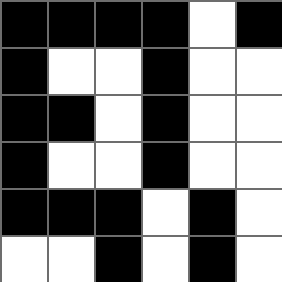[["black", "black", "black", "black", "white", "black"], ["black", "white", "white", "black", "white", "white"], ["black", "black", "white", "black", "white", "white"], ["black", "white", "white", "black", "white", "white"], ["black", "black", "black", "white", "black", "white"], ["white", "white", "black", "white", "black", "white"]]